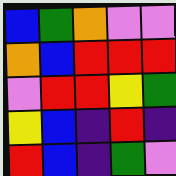[["blue", "green", "orange", "violet", "violet"], ["orange", "blue", "red", "red", "red"], ["violet", "red", "red", "yellow", "green"], ["yellow", "blue", "indigo", "red", "indigo"], ["red", "blue", "indigo", "green", "violet"]]